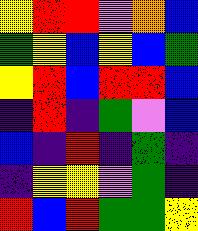[["yellow", "red", "red", "violet", "orange", "blue"], ["green", "yellow", "blue", "yellow", "blue", "green"], ["yellow", "red", "blue", "red", "red", "blue"], ["indigo", "red", "indigo", "green", "violet", "blue"], ["blue", "indigo", "red", "indigo", "green", "indigo"], ["indigo", "yellow", "yellow", "violet", "green", "indigo"], ["red", "blue", "red", "green", "green", "yellow"]]